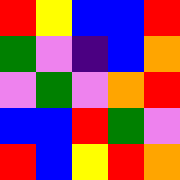[["red", "yellow", "blue", "blue", "red"], ["green", "violet", "indigo", "blue", "orange"], ["violet", "green", "violet", "orange", "red"], ["blue", "blue", "red", "green", "violet"], ["red", "blue", "yellow", "red", "orange"]]